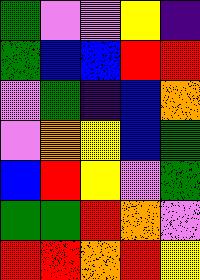[["green", "violet", "violet", "yellow", "indigo"], ["green", "blue", "blue", "red", "red"], ["violet", "green", "indigo", "blue", "orange"], ["violet", "orange", "yellow", "blue", "green"], ["blue", "red", "yellow", "violet", "green"], ["green", "green", "red", "orange", "violet"], ["red", "red", "orange", "red", "yellow"]]